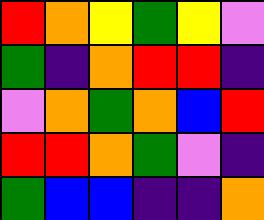[["red", "orange", "yellow", "green", "yellow", "violet"], ["green", "indigo", "orange", "red", "red", "indigo"], ["violet", "orange", "green", "orange", "blue", "red"], ["red", "red", "orange", "green", "violet", "indigo"], ["green", "blue", "blue", "indigo", "indigo", "orange"]]